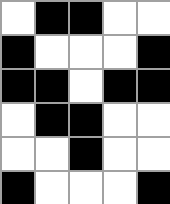[["white", "black", "black", "white", "white"], ["black", "white", "white", "white", "black"], ["black", "black", "white", "black", "black"], ["white", "black", "black", "white", "white"], ["white", "white", "black", "white", "white"], ["black", "white", "white", "white", "black"]]